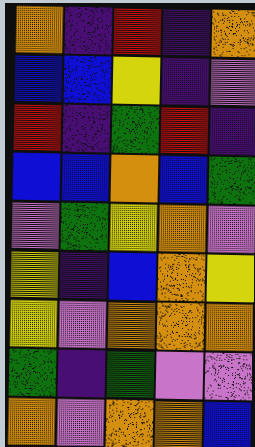[["orange", "indigo", "red", "indigo", "orange"], ["blue", "blue", "yellow", "indigo", "violet"], ["red", "indigo", "green", "red", "indigo"], ["blue", "blue", "orange", "blue", "green"], ["violet", "green", "yellow", "orange", "violet"], ["yellow", "indigo", "blue", "orange", "yellow"], ["yellow", "violet", "orange", "orange", "orange"], ["green", "indigo", "green", "violet", "violet"], ["orange", "violet", "orange", "orange", "blue"]]